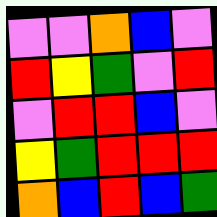[["violet", "violet", "orange", "blue", "violet"], ["red", "yellow", "green", "violet", "red"], ["violet", "red", "red", "blue", "violet"], ["yellow", "green", "red", "red", "red"], ["orange", "blue", "red", "blue", "green"]]